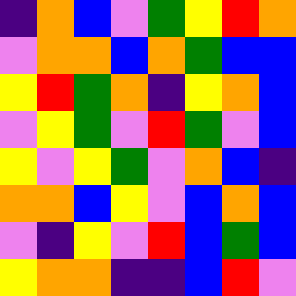[["indigo", "orange", "blue", "violet", "green", "yellow", "red", "orange"], ["violet", "orange", "orange", "blue", "orange", "green", "blue", "blue"], ["yellow", "red", "green", "orange", "indigo", "yellow", "orange", "blue"], ["violet", "yellow", "green", "violet", "red", "green", "violet", "blue"], ["yellow", "violet", "yellow", "green", "violet", "orange", "blue", "indigo"], ["orange", "orange", "blue", "yellow", "violet", "blue", "orange", "blue"], ["violet", "indigo", "yellow", "violet", "red", "blue", "green", "blue"], ["yellow", "orange", "orange", "indigo", "indigo", "blue", "red", "violet"]]